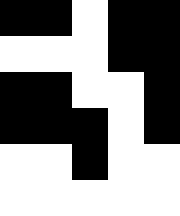[["black", "black", "white", "black", "black"], ["white", "white", "white", "black", "black"], ["black", "black", "white", "white", "black"], ["black", "black", "black", "white", "black"], ["white", "white", "black", "white", "white"], ["white", "white", "white", "white", "white"]]